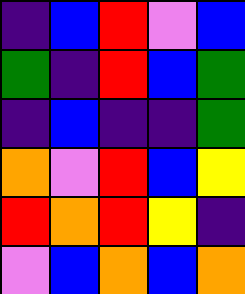[["indigo", "blue", "red", "violet", "blue"], ["green", "indigo", "red", "blue", "green"], ["indigo", "blue", "indigo", "indigo", "green"], ["orange", "violet", "red", "blue", "yellow"], ["red", "orange", "red", "yellow", "indigo"], ["violet", "blue", "orange", "blue", "orange"]]